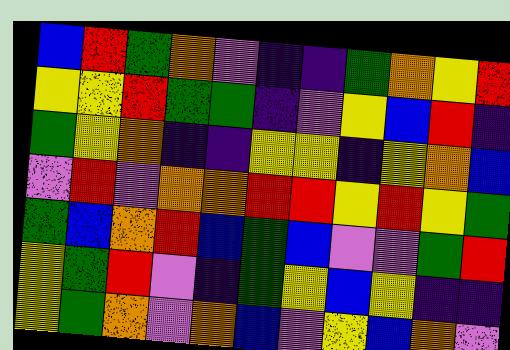[["blue", "red", "green", "orange", "violet", "indigo", "indigo", "green", "orange", "yellow", "red"], ["yellow", "yellow", "red", "green", "green", "indigo", "violet", "yellow", "blue", "red", "indigo"], ["green", "yellow", "orange", "indigo", "indigo", "yellow", "yellow", "indigo", "yellow", "orange", "blue"], ["violet", "red", "violet", "orange", "orange", "red", "red", "yellow", "red", "yellow", "green"], ["green", "blue", "orange", "red", "blue", "green", "blue", "violet", "violet", "green", "red"], ["yellow", "green", "red", "violet", "indigo", "green", "yellow", "blue", "yellow", "indigo", "indigo"], ["yellow", "green", "orange", "violet", "orange", "blue", "violet", "yellow", "blue", "orange", "violet"]]